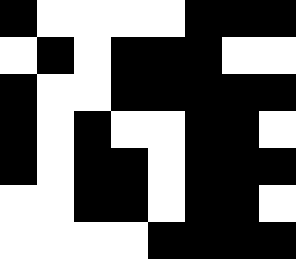[["black", "white", "white", "white", "white", "black", "black", "black"], ["white", "black", "white", "black", "black", "black", "white", "white"], ["black", "white", "white", "black", "black", "black", "black", "black"], ["black", "white", "black", "white", "white", "black", "black", "white"], ["black", "white", "black", "black", "white", "black", "black", "black"], ["white", "white", "black", "black", "white", "black", "black", "white"], ["white", "white", "white", "white", "black", "black", "black", "black"]]